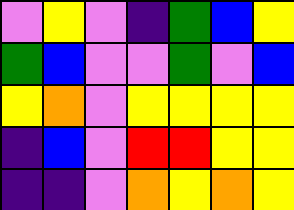[["violet", "yellow", "violet", "indigo", "green", "blue", "yellow"], ["green", "blue", "violet", "violet", "green", "violet", "blue"], ["yellow", "orange", "violet", "yellow", "yellow", "yellow", "yellow"], ["indigo", "blue", "violet", "red", "red", "yellow", "yellow"], ["indigo", "indigo", "violet", "orange", "yellow", "orange", "yellow"]]